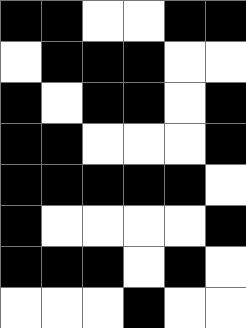[["black", "black", "white", "white", "black", "black"], ["white", "black", "black", "black", "white", "white"], ["black", "white", "black", "black", "white", "black"], ["black", "black", "white", "white", "white", "black"], ["black", "black", "black", "black", "black", "white"], ["black", "white", "white", "white", "white", "black"], ["black", "black", "black", "white", "black", "white"], ["white", "white", "white", "black", "white", "white"]]